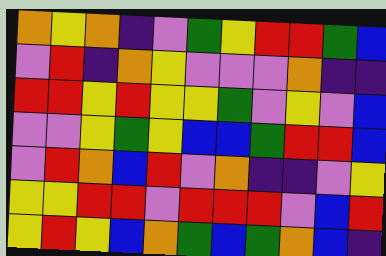[["orange", "yellow", "orange", "indigo", "violet", "green", "yellow", "red", "red", "green", "blue"], ["violet", "red", "indigo", "orange", "yellow", "violet", "violet", "violet", "orange", "indigo", "indigo"], ["red", "red", "yellow", "red", "yellow", "yellow", "green", "violet", "yellow", "violet", "blue"], ["violet", "violet", "yellow", "green", "yellow", "blue", "blue", "green", "red", "red", "blue"], ["violet", "red", "orange", "blue", "red", "violet", "orange", "indigo", "indigo", "violet", "yellow"], ["yellow", "yellow", "red", "red", "violet", "red", "red", "red", "violet", "blue", "red"], ["yellow", "red", "yellow", "blue", "orange", "green", "blue", "green", "orange", "blue", "indigo"]]